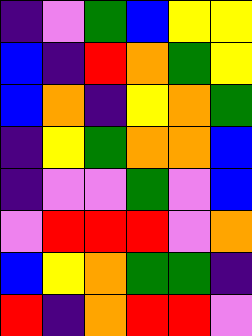[["indigo", "violet", "green", "blue", "yellow", "yellow"], ["blue", "indigo", "red", "orange", "green", "yellow"], ["blue", "orange", "indigo", "yellow", "orange", "green"], ["indigo", "yellow", "green", "orange", "orange", "blue"], ["indigo", "violet", "violet", "green", "violet", "blue"], ["violet", "red", "red", "red", "violet", "orange"], ["blue", "yellow", "orange", "green", "green", "indigo"], ["red", "indigo", "orange", "red", "red", "violet"]]